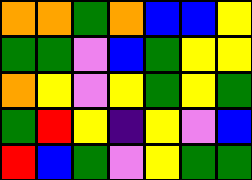[["orange", "orange", "green", "orange", "blue", "blue", "yellow"], ["green", "green", "violet", "blue", "green", "yellow", "yellow"], ["orange", "yellow", "violet", "yellow", "green", "yellow", "green"], ["green", "red", "yellow", "indigo", "yellow", "violet", "blue"], ["red", "blue", "green", "violet", "yellow", "green", "green"]]